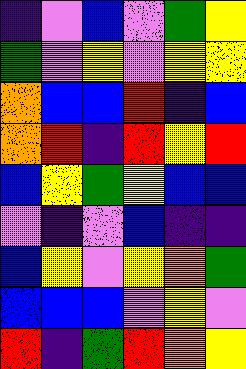[["indigo", "violet", "blue", "violet", "green", "yellow"], ["green", "violet", "yellow", "violet", "yellow", "yellow"], ["orange", "blue", "blue", "red", "indigo", "blue"], ["orange", "red", "indigo", "red", "yellow", "red"], ["blue", "yellow", "green", "yellow", "blue", "blue"], ["violet", "indigo", "violet", "blue", "indigo", "indigo"], ["blue", "yellow", "violet", "yellow", "orange", "green"], ["blue", "blue", "blue", "violet", "yellow", "violet"], ["red", "indigo", "green", "red", "orange", "yellow"]]